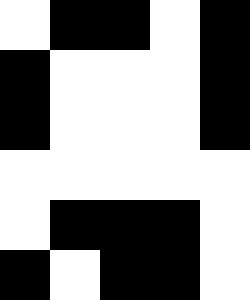[["white", "black", "black", "white", "black"], ["black", "white", "white", "white", "black"], ["black", "white", "white", "white", "black"], ["white", "white", "white", "white", "white"], ["white", "black", "black", "black", "white"], ["black", "white", "black", "black", "white"]]